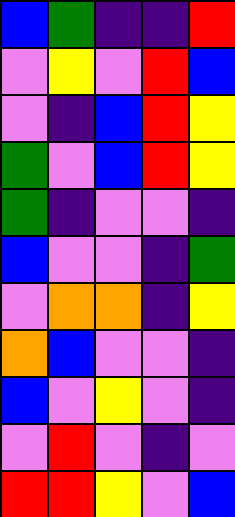[["blue", "green", "indigo", "indigo", "red"], ["violet", "yellow", "violet", "red", "blue"], ["violet", "indigo", "blue", "red", "yellow"], ["green", "violet", "blue", "red", "yellow"], ["green", "indigo", "violet", "violet", "indigo"], ["blue", "violet", "violet", "indigo", "green"], ["violet", "orange", "orange", "indigo", "yellow"], ["orange", "blue", "violet", "violet", "indigo"], ["blue", "violet", "yellow", "violet", "indigo"], ["violet", "red", "violet", "indigo", "violet"], ["red", "red", "yellow", "violet", "blue"]]